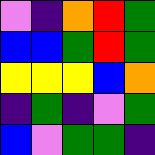[["violet", "indigo", "orange", "red", "green"], ["blue", "blue", "green", "red", "green"], ["yellow", "yellow", "yellow", "blue", "orange"], ["indigo", "green", "indigo", "violet", "green"], ["blue", "violet", "green", "green", "indigo"]]